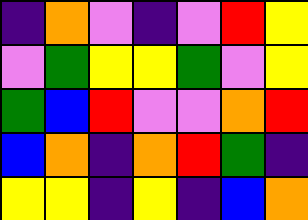[["indigo", "orange", "violet", "indigo", "violet", "red", "yellow"], ["violet", "green", "yellow", "yellow", "green", "violet", "yellow"], ["green", "blue", "red", "violet", "violet", "orange", "red"], ["blue", "orange", "indigo", "orange", "red", "green", "indigo"], ["yellow", "yellow", "indigo", "yellow", "indigo", "blue", "orange"]]